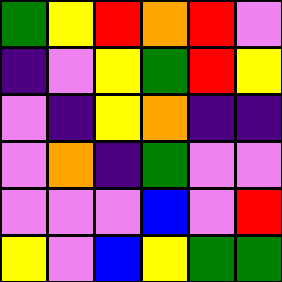[["green", "yellow", "red", "orange", "red", "violet"], ["indigo", "violet", "yellow", "green", "red", "yellow"], ["violet", "indigo", "yellow", "orange", "indigo", "indigo"], ["violet", "orange", "indigo", "green", "violet", "violet"], ["violet", "violet", "violet", "blue", "violet", "red"], ["yellow", "violet", "blue", "yellow", "green", "green"]]